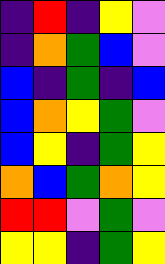[["indigo", "red", "indigo", "yellow", "violet"], ["indigo", "orange", "green", "blue", "violet"], ["blue", "indigo", "green", "indigo", "blue"], ["blue", "orange", "yellow", "green", "violet"], ["blue", "yellow", "indigo", "green", "yellow"], ["orange", "blue", "green", "orange", "yellow"], ["red", "red", "violet", "green", "violet"], ["yellow", "yellow", "indigo", "green", "yellow"]]